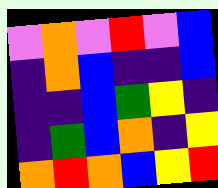[["violet", "orange", "violet", "red", "violet", "blue"], ["indigo", "orange", "blue", "indigo", "indigo", "blue"], ["indigo", "indigo", "blue", "green", "yellow", "indigo"], ["indigo", "green", "blue", "orange", "indigo", "yellow"], ["orange", "red", "orange", "blue", "yellow", "red"]]